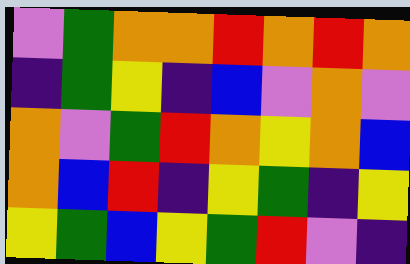[["violet", "green", "orange", "orange", "red", "orange", "red", "orange"], ["indigo", "green", "yellow", "indigo", "blue", "violet", "orange", "violet"], ["orange", "violet", "green", "red", "orange", "yellow", "orange", "blue"], ["orange", "blue", "red", "indigo", "yellow", "green", "indigo", "yellow"], ["yellow", "green", "blue", "yellow", "green", "red", "violet", "indigo"]]